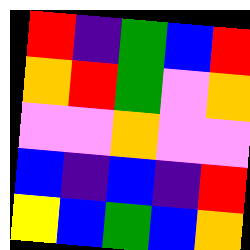[["red", "indigo", "green", "blue", "red"], ["orange", "red", "green", "violet", "orange"], ["violet", "violet", "orange", "violet", "violet"], ["blue", "indigo", "blue", "indigo", "red"], ["yellow", "blue", "green", "blue", "orange"]]